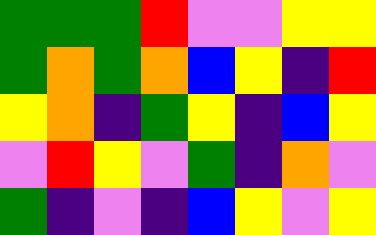[["green", "green", "green", "red", "violet", "violet", "yellow", "yellow"], ["green", "orange", "green", "orange", "blue", "yellow", "indigo", "red"], ["yellow", "orange", "indigo", "green", "yellow", "indigo", "blue", "yellow"], ["violet", "red", "yellow", "violet", "green", "indigo", "orange", "violet"], ["green", "indigo", "violet", "indigo", "blue", "yellow", "violet", "yellow"]]